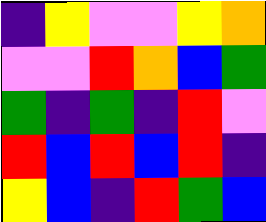[["indigo", "yellow", "violet", "violet", "yellow", "orange"], ["violet", "violet", "red", "orange", "blue", "green"], ["green", "indigo", "green", "indigo", "red", "violet"], ["red", "blue", "red", "blue", "red", "indigo"], ["yellow", "blue", "indigo", "red", "green", "blue"]]